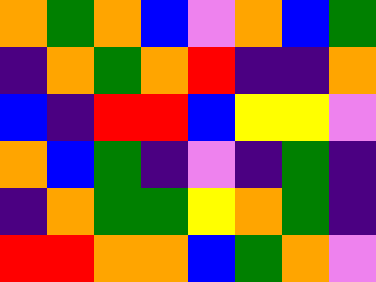[["orange", "green", "orange", "blue", "violet", "orange", "blue", "green"], ["indigo", "orange", "green", "orange", "red", "indigo", "indigo", "orange"], ["blue", "indigo", "red", "red", "blue", "yellow", "yellow", "violet"], ["orange", "blue", "green", "indigo", "violet", "indigo", "green", "indigo"], ["indigo", "orange", "green", "green", "yellow", "orange", "green", "indigo"], ["red", "red", "orange", "orange", "blue", "green", "orange", "violet"]]